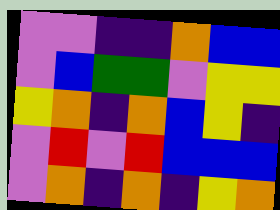[["violet", "violet", "indigo", "indigo", "orange", "blue", "blue"], ["violet", "blue", "green", "green", "violet", "yellow", "yellow"], ["yellow", "orange", "indigo", "orange", "blue", "yellow", "indigo"], ["violet", "red", "violet", "red", "blue", "blue", "blue"], ["violet", "orange", "indigo", "orange", "indigo", "yellow", "orange"]]